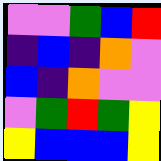[["violet", "violet", "green", "blue", "red"], ["indigo", "blue", "indigo", "orange", "violet"], ["blue", "indigo", "orange", "violet", "violet"], ["violet", "green", "red", "green", "yellow"], ["yellow", "blue", "blue", "blue", "yellow"]]